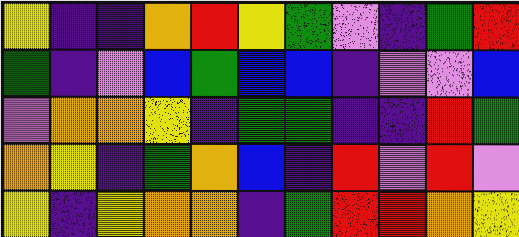[["yellow", "indigo", "indigo", "orange", "red", "yellow", "green", "violet", "indigo", "green", "red"], ["green", "indigo", "violet", "blue", "green", "blue", "blue", "indigo", "violet", "violet", "blue"], ["violet", "orange", "orange", "yellow", "indigo", "green", "green", "indigo", "indigo", "red", "green"], ["orange", "yellow", "indigo", "green", "orange", "blue", "indigo", "red", "violet", "red", "violet"], ["yellow", "indigo", "yellow", "orange", "orange", "indigo", "green", "red", "red", "orange", "yellow"]]